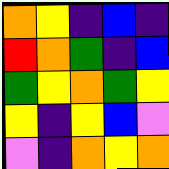[["orange", "yellow", "indigo", "blue", "indigo"], ["red", "orange", "green", "indigo", "blue"], ["green", "yellow", "orange", "green", "yellow"], ["yellow", "indigo", "yellow", "blue", "violet"], ["violet", "indigo", "orange", "yellow", "orange"]]